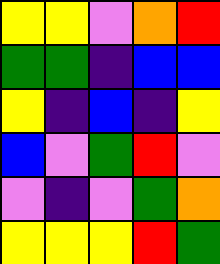[["yellow", "yellow", "violet", "orange", "red"], ["green", "green", "indigo", "blue", "blue"], ["yellow", "indigo", "blue", "indigo", "yellow"], ["blue", "violet", "green", "red", "violet"], ["violet", "indigo", "violet", "green", "orange"], ["yellow", "yellow", "yellow", "red", "green"]]